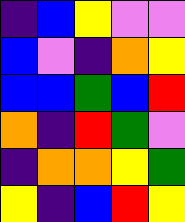[["indigo", "blue", "yellow", "violet", "violet"], ["blue", "violet", "indigo", "orange", "yellow"], ["blue", "blue", "green", "blue", "red"], ["orange", "indigo", "red", "green", "violet"], ["indigo", "orange", "orange", "yellow", "green"], ["yellow", "indigo", "blue", "red", "yellow"]]